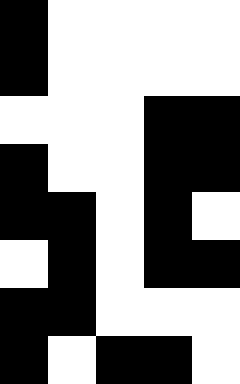[["black", "white", "white", "white", "white"], ["black", "white", "white", "white", "white"], ["white", "white", "white", "black", "black"], ["black", "white", "white", "black", "black"], ["black", "black", "white", "black", "white"], ["white", "black", "white", "black", "black"], ["black", "black", "white", "white", "white"], ["black", "white", "black", "black", "white"]]